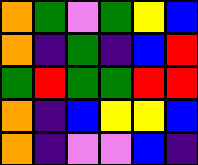[["orange", "green", "violet", "green", "yellow", "blue"], ["orange", "indigo", "green", "indigo", "blue", "red"], ["green", "red", "green", "green", "red", "red"], ["orange", "indigo", "blue", "yellow", "yellow", "blue"], ["orange", "indigo", "violet", "violet", "blue", "indigo"]]